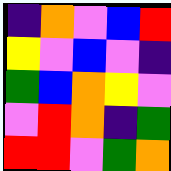[["indigo", "orange", "violet", "blue", "red"], ["yellow", "violet", "blue", "violet", "indigo"], ["green", "blue", "orange", "yellow", "violet"], ["violet", "red", "orange", "indigo", "green"], ["red", "red", "violet", "green", "orange"]]